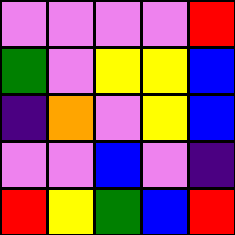[["violet", "violet", "violet", "violet", "red"], ["green", "violet", "yellow", "yellow", "blue"], ["indigo", "orange", "violet", "yellow", "blue"], ["violet", "violet", "blue", "violet", "indigo"], ["red", "yellow", "green", "blue", "red"]]